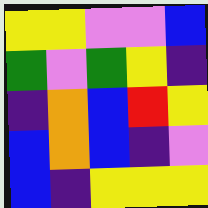[["yellow", "yellow", "violet", "violet", "blue"], ["green", "violet", "green", "yellow", "indigo"], ["indigo", "orange", "blue", "red", "yellow"], ["blue", "orange", "blue", "indigo", "violet"], ["blue", "indigo", "yellow", "yellow", "yellow"]]